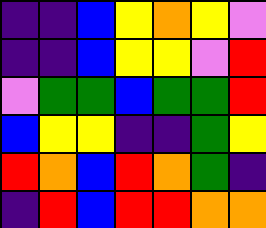[["indigo", "indigo", "blue", "yellow", "orange", "yellow", "violet"], ["indigo", "indigo", "blue", "yellow", "yellow", "violet", "red"], ["violet", "green", "green", "blue", "green", "green", "red"], ["blue", "yellow", "yellow", "indigo", "indigo", "green", "yellow"], ["red", "orange", "blue", "red", "orange", "green", "indigo"], ["indigo", "red", "blue", "red", "red", "orange", "orange"]]